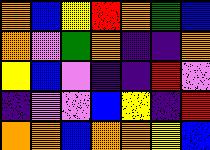[["orange", "blue", "yellow", "red", "orange", "green", "blue"], ["orange", "violet", "green", "orange", "indigo", "indigo", "orange"], ["yellow", "blue", "violet", "indigo", "indigo", "red", "violet"], ["indigo", "violet", "violet", "blue", "yellow", "indigo", "red"], ["orange", "orange", "blue", "orange", "orange", "yellow", "blue"]]